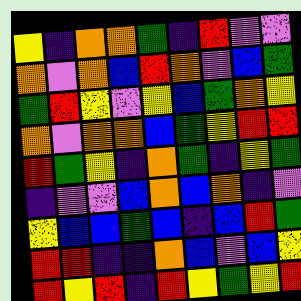[["yellow", "indigo", "orange", "orange", "green", "indigo", "red", "violet", "violet"], ["orange", "violet", "orange", "blue", "red", "orange", "violet", "blue", "green"], ["green", "red", "yellow", "violet", "yellow", "blue", "green", "orange", "yellow"], ["orange", "violet", "orange", "orange", "blue", "green", "yellow", "red", "red"], ["red", "green", "yellow", "indigo", "orange", "green", "indigo", "yellow", "green"], ["indigo", "violet", "violet", "blue", "orange", "blue", "orange", "indigo", "violet"], ["yellow", "blue", "blue", "green", "blue", "indigo", "blue", "red", "green"], ["red", "red", "indigo", "indigo", "orange", "blue", "violet", "blue", "yellow"], ["red", "yellow", "red", "indigo", "red", "yellow", "green", "yellow", "red"]]